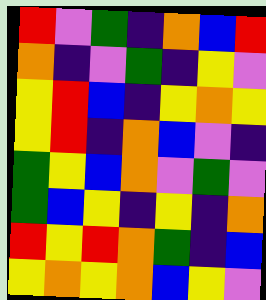[["red", "violet", "green", "indigo", "orange", "blue", "red"], ["orange", "indigo", "violet", "green", "indigo", "yellow", "violet"], ["yellow", "red", "blue", "indigo", "yellow", "orange", "yellow"], ["yellow", "red", "indigo", "orange", "blue", "violet", "indigo"], ["green", "yellow", "blue", "orange", "violet", "green", "violet"], ["green", "blue", "yellow", "indigo", "yellow", "indigo", "orange"], ["red", "yellow", "red", "orange", "green", "indigo", "blue"], ["yellow", "orange", "yellow", "orange", "blue", "yellow", "violet"]]